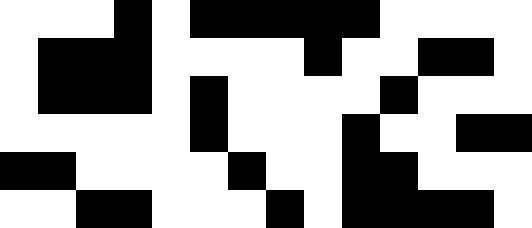[["white", "white", "white", "black", "white", "black", "black", "black", "black", "black", "white", "white", "white", "white"], ["white", "black", "black", "black", "white", "white", "white", "white", "black", "white", "white", "black", "black", "white"], ["white", "black", "black", "black", "white", "black", "white", "white", "white", "white", "black", "white", "white", "white"], ["white", "white", "white", "white", "white", "black", "white", "white", "white", "black", "white", "white", "black", "black"], ["black", "black", "white", "white", "white", "white", "black", "white", "white", "black", "black", "white", "white", "white"], ["white", "white", "black", "black", "white", "white", "white", "black", "white", "black", "black", "black", "black", "white"]]